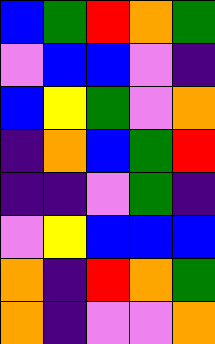[["blue", "green", "red", "orange", "green"], ["violet", "blue", "blue", "violet", "indigo"], ["blue", "yellow", "green", "violet", "orange"], ["indigo", "orange", "blue", "green", "red"], ["indigo", "indigo", "violet", "green", "indigo"], ["violet", "yellow", "blue", "blue", "blue"], ["orange", "indigo", "red", "orange", "green"], ["orange", "indigo", "violet", "violet", "orange"]]